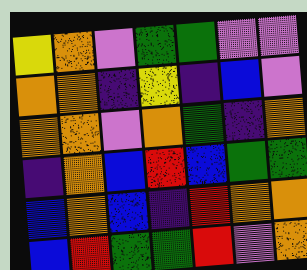[["yellow", "orange", "violet", "green", "green", "violet", "violet"], ["orange", "orange", "indigo", "yellow", "indigo", "blue", "violet"], ["orange", "orange", "violet", "orange", "green", "indigo", "orange"], ["indigo", "orange", "blue", "red", "blue", "green", "green"], ["blue", "orange", "blue", "indigo", "red", "orange", "orange"], ["blue", "red", "green", "green", "red", "violet", "orange"]]